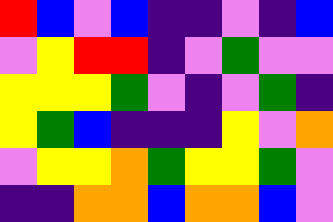[["red", "blue", "violet", "blue", "indigo", "indigo", "violet", "indigo", "blue"], ["violet", "yellow", "red", "red", "indigo", "violet", "green", "violet", "violet"], ["yellow", "yellow", "yellow", "green", "violet", "indigo", "violet", "green", "indigo"], ["yellow", "green", "blue", "indigo", "indigo", "indigo", "yellow", "violet", "orange"], ["violet", "yellow", "yellow", "orange", "green", "yellow", "yellow", "green", "violet"], ["indigo", "indigo", "orange", "orange", "blue", "orange", "orange", "blue", "violet"]]